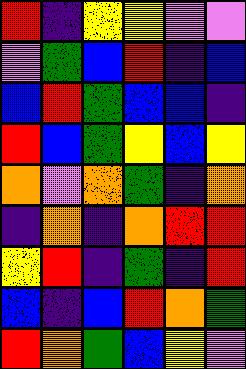[["red", "indigo", "yellow", "yellow", "violet", "violet"], ["violet", "green", "blue", "red", "indigo", "blue"], ["blue", "red", "green", "blue", "blue", "indigo"], ["red", "blue", "green", "yellow", "blue", "yellow"], ["orange", "violet", "orange", "green", "indigo", "orange"], ["indigo", "orange", "indigo", "orange", "red", "red"], ["yellow", "red", "indigo", "green", "indigo", "red"], ["blue", "indigo", "blue", "red", "orange", "green"], ["red", "orange", "green", "blue", "yellow", "violet"]]